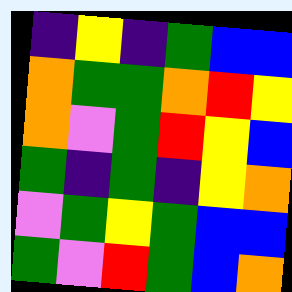[["indigo", "yellow", "indigo", "green", "blue", "blue"], ["orange", "green", "green", "orange", "red", "yellow"], ["orange", "violet", "green", "red", "yellow", "blue"], ["green", "indigo", "green", "indigo", "yellow", "orange"], ["violet", "green", "yellow", "green", "blue", "blue"], ["green", "violet", "red", "green", "blue", "orange"]]